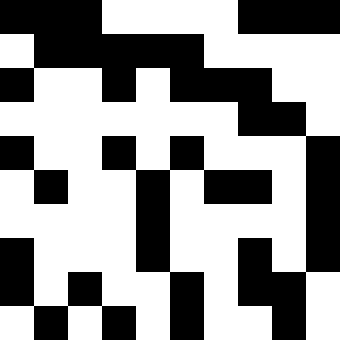[["black", "black", "black", "white", "white", "white", "white", "black", "black", "black"], ["white", "black", "black", "black", "black", "black", "white", "white", "white", "white"], ["black", "white", "white", "black", "white", "black", "black", "black", "white", "white"], ["white", "white", "white", "white", "white", "white", "white", "black", "black", "white"], ["black", "white", "white", "black", "white", "black", "white", "white", "white", "black"], ["white", "black", "white", "white", "black", "white", "black", "black", "white", "black"], ["white", "white", "white", "white", "black", "white", "white", "white", "white", "black"], ["black", "white", "white", "white", "black", "white", "white", "black", "white", "black"], ["black", "white", "black", "white", "white", "black", "white", "black", "black", "white"], ["white", "black", "white", "black", "white", "black", "white", "white", "black", "white"]]